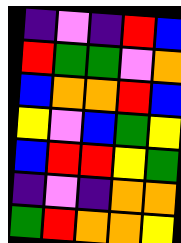[["indigo", "violet", "indigo", "red", "blue"], ["red", "green", "green", "violet", "orange"], ["blue", "orange", "orange", "red", "blue"], ["yellow", "violet", "blue", "green", "yellow"], ["blue", "red", "red", "yellow", "green"], ["indigo", "violet", "indigo", "orange", "orange"], ["green", "red", "orange", "orange", "yellow"]]